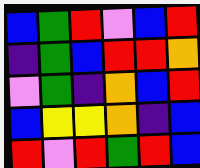[["blue", "green", "red", "violet", "blue", "red"], ["indigo", "green", "blue", "red", "red", "orange"], ["violet", "green", "indigo", "orange", "blue", "red"], ["blue", "yellow", "yellow", "orange", "indigo", "blue"], ["red", "violet", "red", "green", "red", "blue"]]